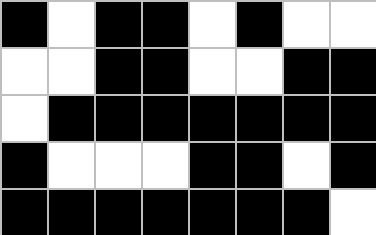[["black", "white", "black", "black", "white", "black", "white", "white"], ["white", "white", "black", "black", "white", "white", "black", "black"], ["white", "black", "black", "black", "black", "black", "black", "black"], ["black", "white", "white", "white", "black", "black", "white", "black"], ["black", "black", "black", "black", "black", "black", "black", "white"]]